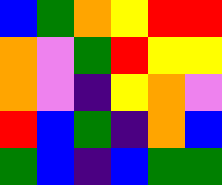[["blue", "green", "orange", "yellow", "red", "red"], ["orange", "violet", "green", "red", "yellow", "yellow"], ["orange", "violet", "indigo", "yellow", "orange", "violet"], ["red", "blue", "green", "indigo", "orange", "blue"], ["green", "blue", "indigo", "blue", "green", "green"]]